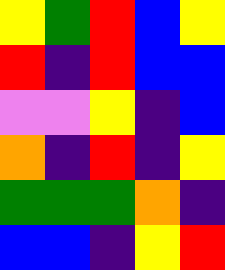[["yellow", "green", "red", "blue", "yellow"], ["red", "indigo", "red", "blue", "blue"], ["violet", "violet", "yellow", "indigo", "blue"], ["orange", "indigo", "red", "indigo", "yellow"], ["green", "green", "green", "orange", "indigo"], ["blue", "blue", "indigo", "yellow", "red"]]